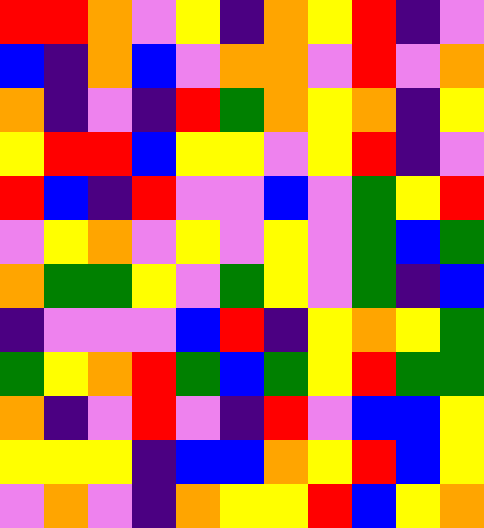[["red", "red", "orange", "violet", "yellow", "indigo", "orange", "yellow", "red", "indigo", "violet"], ["blue", "indigo", "orange", "blue", "violet", "orange", "orange", "violet", "red", "violet", "orange"], ["orange", "indigo", "violet", "indigo", "red", "green", "orange", "yellow", "orange", "indigo", "yellow"], ["yellow", "red", "red", "blue", "yellow", "yellow", "violet", "yellow", "red", "indigo", "violet"], ["red", "blue", "indigo", "red", "violet", "violet", "blue", "violet", "green", "yellow", "red"], ["violet", "yellow", "orange", "violet", "yellow", "violet", "yellow", "violet", "green", "blue", "green"], ["orange", "green", "green", "yellow", "violet", "green", "yellow", "violet", "green", "indigo", "blue"], ["indigo", "violet", "violet", "violet", "blue", "red", "indigo", "yellow", "orange", "yellow", "green"], ["green", "yellow", "orange", "red", "green", "blue", "green", "yellow", "red", "green", "green"], ["orange", "indigo", "violet", "red", "violet", "indigo", "red", "violet", "blue", "blue", "yellow"], ["yellow", "yellow", "yellow", "indigo", "blue", "blue", "orange", "yellow", "red", "blue", "yellow"], ["violet", "orange", "violet", "indigo", "orange", "yellow", "yellow", "red", "blue", "yellow", "orange"]]